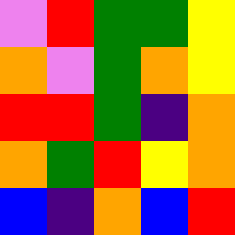[["violet", "red", "green", "green", "yellow"], ["orange", "violet", "green", "orange", "yellow"], ["red", "red", "green", "indigo", "orange"], ["orange", "green", "red", "yellow", "orange"], ["blue", "indigo", "orange", "blue", "red"]]